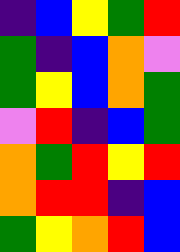[["indigo", "blue", "yellow", "green", "red"], ["green", "indigo", "blue", "orange", "violet"], ["green", "yellow", "blue", "orange", "green"], ["violet", "red", "indigo", "blue", "green"], ["orange", "green", "red", "yellow", "red"], ["orange", "red", "red", "indigo", "blue"], ["green", "yellow", "orange", "red", "blue"]]